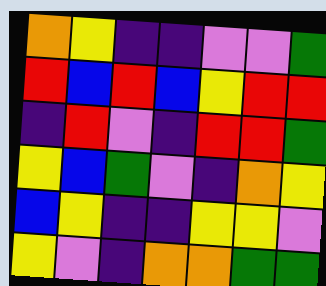[["orange", "yellow", "indigo", "indigo", "violet", "violet", "green"], ["red", "blue", "red", "blue", "yellow", "red", "red"], ["indigo", "red", "violet", "indigo", "red", "red", "green"], ["yellow", "blue", "green", "violet", "indigo", "orange", "yellow"], ["blue", "yellow", "indigo", "indigo", "yellow", "yellow", "violet"], ["yellow", "violet", "indigo", "orange", "orange", "green", "green"]]